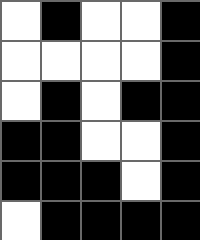[["white", "black", "white", "white", "black"], ["white", "white", "white", "white", "black"], ["white", "black", "white", "black", "black"], ["black", "black", "white", "white", "black"], ["black", "black", "black", "white", "black"], ["white", "black", "black", "black", "black"]]